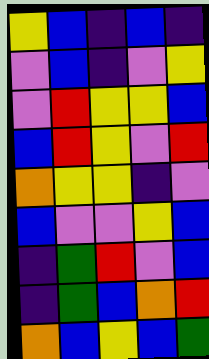[["yellow", "blue", "indigo", "blue", "indigo"], ["violet", "blue", "indigo", "violet", "yellow"], ["violet", "red", "yellow", "yellow", "blue"], ["blue", "red", "yellow", "violet", "red"], ["orange", "yellow", "yellow", "indigo", "violet"], ["blue", "violet", "violet", "yellow", "blue"], ["indigo", "green", "red", "violet", "blue"], ["indigo", "green", "blue", "orange", "red"], ["orange", "blue", "yellow", "blue", "green"]]